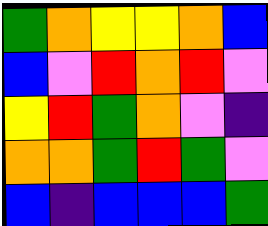[["green", "orange", "yellow", "yellow", "orange", "blue"], ["blue", "violet", "red", "orange", "red", "violet"], ["yellow", "red", "green", "orange", "violet", "indigo"], ["orange", "orange", "green", "red", "green", "violet"], ["blue", "indigo", "blue", "blue", "blue", "green"]]